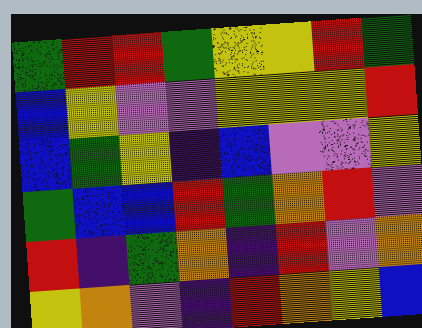[["green", "red", "red", "green", "yellow", "yellow", "red", "green"], ["blue", "yellow", "violet", "violet", "yellow", "yellow", "yellow", "red"], ["blue", "green", "yellow", "indigo", "blue", "violet", "violet", "yellow"], ["green", "blue", "blue", "red", "green", "orange", "red", "violet"], ["red", "indigo", "green", "orange", "indigo", "red", "violet", "orange"], ["yellow", "orange", "violet", "indigo", "red", "orange", "yellow", "blue"]]